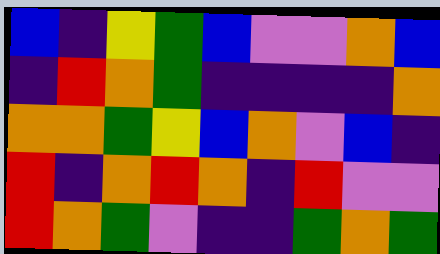[["blue", "indigo", "yellow", "green", "blue", "violet", "violet", "orange", "blue"], ["indigo", "red", "orange", "green", "indigo", "indigo", "indigo", "indigo", "orange"], ["orange", "orange", "green", "yellow", "blue", "orange", "violet", "blue", "indigo"], ["red", "indigo", "orange", "red", "orange", "indigo", "red", "violet", "violet"], ["red", "orange", "green", "violet", "indigo", "indigo", "green", "orange", "green"]]